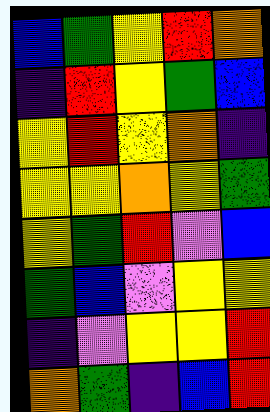[["blue", "green", "yellow", "red", "orange"], ["indigo", "red", "yellow", "green", "blue"], ["yellow", "red", "yellow", "orange", "indigo"], ["yellow", "yellow", "orange", "yellow", "green"], ["yellow", "green", "red", "violet", "blue"], ["green", "blue", "violet", "yellow", "yellow"], ["indigo", "violet", "yellow", "yellow", "red"], ["orange", "green", "indigo", "blue", "red"]]